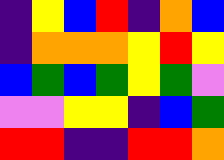[["indigo", "yellow", "blue", "red", "indigo", "orange", "blue"], ["indigo", "orange", "orange", "orange", "yellow", "red", "yellow"], ["blue", "green", "blue", "green", "yellow", "green", "violet"], ["violet", "violet", "yellow", "yellow", "indigo", "blue", "green"], ["red", "red", "indigo", "indigo", "red", "red", "orange"]]